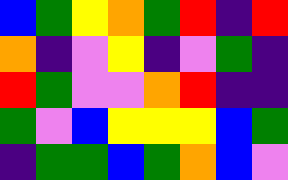[["blue", "green", "yellow", "orange", "green", "red", "indigo", "red"], ["orange", "indigo", "violet", "yellow", "indigo", "violet", "green", "indigo"], ["red", "green", "violet", "violet", "orange", "red", "indigo", "indigo"], ["green", "violet", "blue", "yellow", "yellow", "yellow", "blue", "green"], ["indigo", "green", "green", "blue", "green", "orange", "blue", "violet"]]